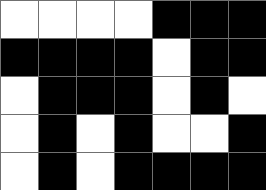[["white", "white", "white", "white", "black", "black", "black"], ["black", "black", "black", "black", "white", "black", "black"], ["white", "black", "black", "black", "white", "black", "white"], ["white", "black", "white", "black", "white", "white", "black"], ["white", "black", "white", "black", "black", "black", "black"]]